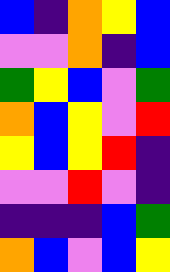[["blue", "indigo", "orange", "yellow", "blue"], ["violet", "violet", "orange", "indigo", "blue"], ["green", "yellow", "blue", "violet", "green"], ["orange", "blue", "yellow", "violet", "red"], ["yellow", "blue", "yellow", "red", "indigo"], ["violet", "violet", "red", "violet", "indigo"], ["indigo", "indigo", "indigo", "blue", "green"], ["orange", "blue", "violet", "blue", "yellow"]]